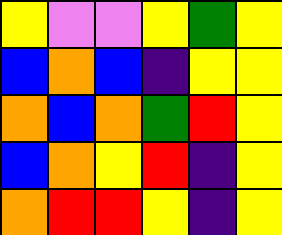[["yellow", "violet", "violet", "yellow", "green", "yellow"], ["blue", "orange", "blue", "indigo", "yellow", "yellow"], ["orange", "blue", "orange", "green", "red", "yellow"], ["blue", "orange", "yellow", "red", "indigo", "yellow"], ["orange", "red", "red", "yellow", "indigo", "yellow"]]